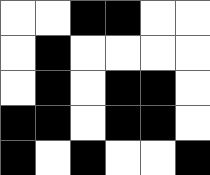[["white", "white", "black", "black", "white", "white"], ["white", "black", "white", "white", "white", "white"], ["white", "black", "white", "black", "black", "white"], ["black", "black", "white", "black", "black", "white"], ["black", "white", "black", "white", "white", "black"]]